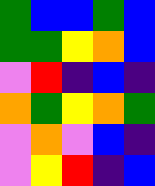[["green", "blue", "blue", "green", "blue"], ["green", "green", "yellow", "orange", "blue"], ["violet", "red", "indigo", "blue", "indigo"], ["orange", "green", "yellow", "orange", "green"], ["violet", "orange", "violet", "blue", "indigo"], ["violet", "yellow", "red", "indigo", "blue"]]